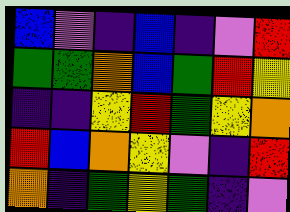[["blue", "violet", "indigo", "blue", "indigo", "violet", "red"], ["green", "green", "orange", "blue", "green", "red", "yellow"], ["indigo", "indigo", "yellow", "red", "green", "yellow", "orange"], ["red", "blue", "orange", "yellow", "violet", "indigo", "red"], ["orange", "indigo", "green", "yellow", "green", "indigo", "violet"]]